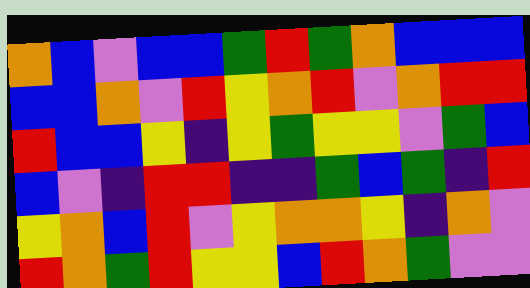[["orange", "blue", "violet", "blue", "blue", "green", "red", "green", "orange", "blue", "blue", "blue"], ["blue", "blue", "orange", "violet", "red", "yellow", "orange", "red", "violet", "orange", "red", "red"], ["red", "blue", "blue", "yellow", "indigo", "yellow", "green", "yellow", "yellow", "violet", "green", "blue"], ["blue", "violet", "indigo", "red", "red", "indigo", "indigo", "green", "blue", "green", "indigo", "red"], ["yellow", "orange", "blue", "red", "violet", "yellow", "orange", "orange", "yellow", "indigo", "orange", "violet"], ["red", "orange", "green", "red", "yellow", "yellow", "blue", "red", "orange", "green", "violet", "violet"]]